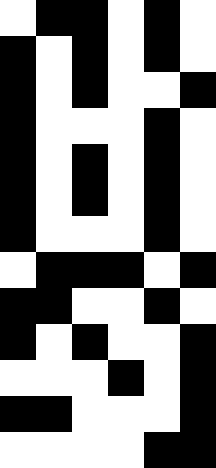[["white", "black", "black", "white", "black", "white"], ["black", "white", "black", "white", "black", "white"], ["black", "white", "black", "white", "white", "black"], ["black", "white", "white", "white", "black", "white"], ["black", "white", "black", "white", "black", "white"], ["black", "white", "black", "white", "black", "white"], ["black", "white", "white", "white", "black", "white"], ["white", "black", "black", "black", "white", "black"], ["black", "black", "white", "white", "black", "white"], ["black", "white", "black", "white", "white", "black"], ["white", "white", "white", "black", "white", "black"], ["black", "black", "white", "white", "white", "black"], ["white", "white", "white", "white", "black", "black"]]